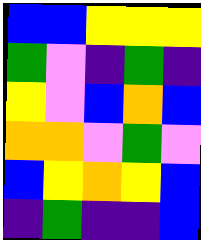[["blue", "blue", "yellow", "yellow", "yellow"], ["green", "violet", "indigo", "green", "indigo"], ["yellow", "violet", "blue", "orange", "blue"], ["orange", "orange", "violet", "green", "violet"], ["blue", "yellow", "orange", "yellow", "blue"], ["indigo", "green", "indigo", "indigo", "blue"]]